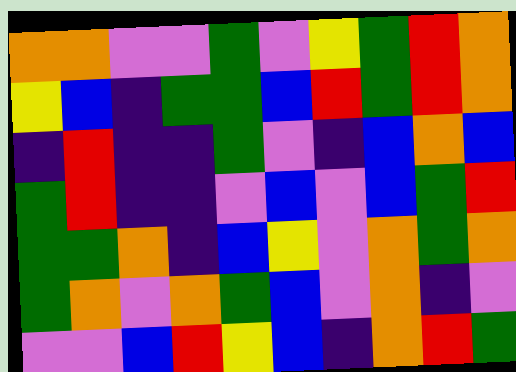[["orange", "orange", "violet", "violet", "green", "violet", "yellow", "green", "red", "orange"], ["yellow", "blue", "indigo", "green", "green", "blue", "red", "green", "red", "orange"], ["indigo", "red", "indigo", "indigo", "green", "violet", "indigo", "blue", "orange", "blue"], ["green", "red", "indigo", "indigo", "violet", "blue", "violet", "blue", "green", "red"], ["green", "green", "orange", "indigo", "blue", "yellow", "violet", "orange", "green", "orange"], ["green", "orange", "violet", "orange", "green", "blue", "violet", "orange", "indigo", "violet"], ["violet", "violet", "blue", "red", "yellow", "blue", "indigo", "orange", "red", "green"]]